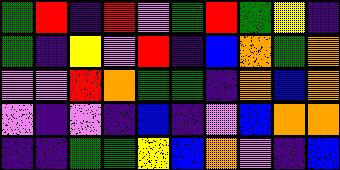[["green", "red", "indigo", "red", "violet", "green", "red", "green", "yellow", "indigo"], ["green", "indigo", "yellow", "violet", "red", "indigo", "blue", "orange", "green", "orange"], ["violet", "violet", "red", "orange", "green", "green", "indigo", "orange", "blue", "orange"], ["violet", "indigo", "violet", "indigo", "blue", "indigo", "violet", "blue", "orange", "orange"], ["indigo", "indigo", "green", "green", "yellow", "blue", "orange", "violet", "indigo", "blue"]]